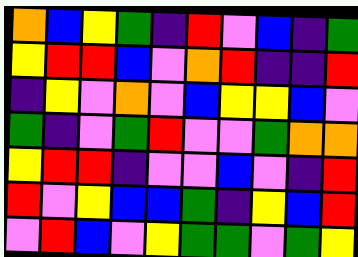[["orange", "blue", "yellow", "green", "indigo", "red", "violet", "blue", "indigo", "green"], ["yellow", "red", "red", "blue", "violet", "orange", "red", "indigo", "indigo", "red"], ["indigo", "yellow", "violet", "orange", "violet", "blue", "yellow", "yellow", "blue", "violet"], ["green", "indigo", "violet", "green", "red", "violet", "violet", "green", "orange", "orange"], ["yellow", "red", "red", "indigo", "violet", "violet", "blue", "violet", "indigo", "red"], ["red", "violet", "yellow", "blue", "blue", "green", "indigo", "yellow", "blue", "red"], ["violet", "red", "blue", "violet", "yellow", "green", "green", "violet", "green", "yellow"]]